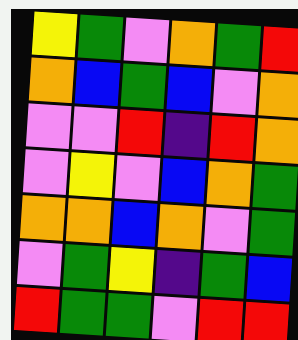[["yellow", "green", "violet", "orange", "green", "red"], ["orange", "blue", "green", "blue", "violet", "orange"], ["violet", "violet", "red", "indigo", "red", "orange"], ["violet", "yellow", "violet", "blue", "orange", "green"], ["orange", "orange", "blue", "orange", "violet", "green"], ["violet", "green", "yellow", "indigo", "green", "blue"], ["red", "green", "green", "violet", "red", "red"]]